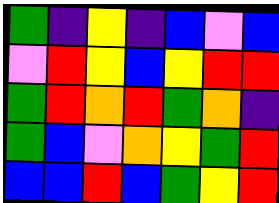[["green", "indigo", "yellow", "indigo", "blue", "violet", "blue"], ["violet", "red", "yellow", "blue", "yellow", "red", "red"], ["green", "red", "orange", "red", "green", "orange", "indigo"], ["green", "blue", "violet", "orange", "yellow", "green", "red"], ["blue", "blue", "red", "blue", "green", "yellow", "red"]]